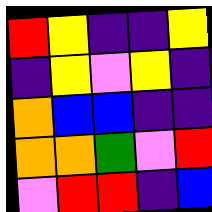[["red", "yellow", "indigo", "indigo", "yellow"], ["indigo", "yellow", "violet", "yellow", "indigo"], ["orange", "blue", "blue", "indigo", "indigo"], ["orange", "orange", "green", "violet", "red"], ["violet", "red", "red", "indigo", "blue"]]